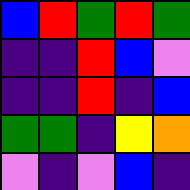[["blue", "red", "green", "red", "green"], ["indigo", "indigo", "red", "blue", "violet"], ["indigo", "indigo", "red", "indigo", "blue"], ["green", "green", "indigo", "yellow", "orange"], ["violet", "indigo", "violet", "blue", "indigo"]]